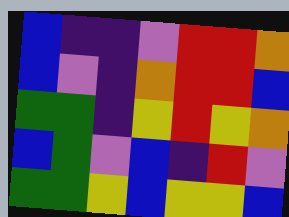[["blue", "indigo", "indigo", "violet", "red", "red", "orange"], ["blue", "violet", "indigo", "orange", "red", "red", "blue"], ["green", "green", "indigo", "yellow", "red", "yellow", "orange"], ["blue", "green", "violet", "blue", "indigo", "red", "violet"], ["green", "green", "yellow", "blue", "yellow", "yellow", "blue"]]